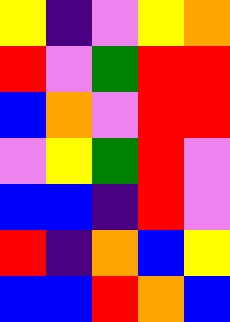[["yellow", "indigo", "violet", "yellow", "orange"], ["red", "violet", "green", "red", "red"], ["blue", "orange", "violet", "red", "red"], ["violet", "yellow", "green", "red", "violet"], ["blue", "blue", "indigo", "red", "violet"], ["red", "indigo", "orange", "blue", "yellow"], ["blue", "blue", "red", "orange", "blue"]]